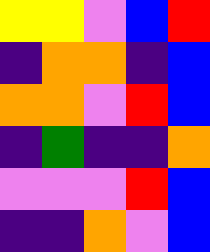[["yellow", "yellow", "violet", "blue", "red"], ["indigo", "orange", "orange", "indigo", "blue"], ["orange", "orange", "violet", "red", "blue"], ["indigo", "green", "indigo", "indigo", "orange"], ["violet", "violet", "violet", "red", "blue"], ["indigo", "indigo", "orange", "violet", "blue"]]